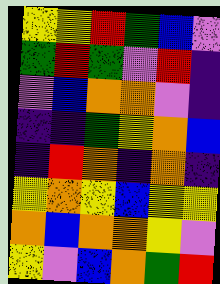[["yellow", "yellow", "red", "green", "blue", "violet"], ["green", "red", "green", "violet", "red", "indigo"], ["violet", "blue", "orange", "orange", "violet", "indigo"], ["indigo", "indigo", "green", "yellow", "orange", "blue"], ["indigo", "red", "orange", "indigo", "orange", "indigo"], ["yellow", "orange", "yellow", "blue", "yellow", "yellow"], ["orange", "blue", "orange", "orange", "yellow", "violet"], ["yellow", "violet", "blue", "orange", "green", "red"]]